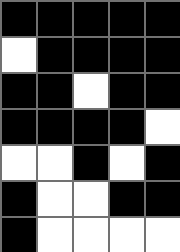[["black", "black", "black", "black", "black"], ["white", "black", "black", "black", "black"], ["black", "black", "white", "black", "black"], ["black", "black", "black", "black", "white"], ["white", "white", "black", "white", "black"], ["black", "white", "white", "black", "black"], ["black", "white", "white", "white", "white"]]